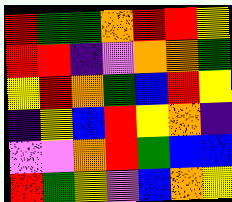[["red", "green", "green", "orange", "red", "red", "yellow"], ["red", "red", "indigo", "violet", "orange", "orange", "green"], ["yellow", "red", "orange", "green", "blue", "red", "yellow"], ["indigo", "yellow", "blue", "red", "yellow", "orange", "indigo"], ["violet", "violet", "orange", "red", "green", "blue", "blue"], ["red", "green", "yellow", "violet", "blue", "orange", "yellow"]]